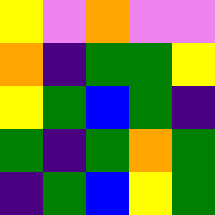[["yellow", "violet", "orange", "violet", "violet"], ["orange", "indigo", "green", "green", "yellow"], ["yellow", "green", "blue", "green", "indigo"], ["green", "indigo", "green", "orange", "green"], ["indigo", "green", "blue", "yellow", "green"]]